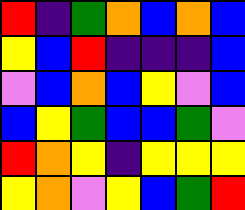[["red", "indigo", "green", "orange", "blue", "orange", "blue"], ["yellow", "blue", "red", "indigo", "indigo", "indigo", "blue"], ["violet", "blue", "orange", "blue", "yellow", "violet", "blue"], ["blue", "yellow", "green", "blue", "blue", "green", "violet"], ["red", "orange", "yellow", "indigo", "yellow", "yellow", "yellow"], ["yellow", "orange", "violet", "yellow", "blue", "green", "red"]]